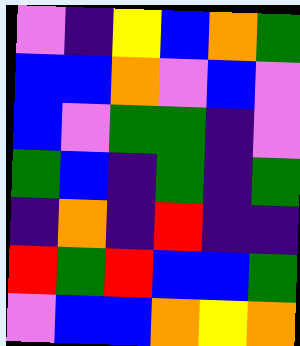[["violet", "indigo", "yellow", "blue", "orange", "green"], ["blue", "blue", "orange", "violet", "blue", "violet"], ["blue", "violet", "green", "green", "indigo", "violet"], ["green", "blue", "indigo", "green", "indigo", "green"], ["indigo", "orange", "indigo", "red", "indigo", "indigo"], ["red", "green", "red", "blue", "blue", "green"], ["violet", "blue", "blue", "orange", "yellow", "orange"]]